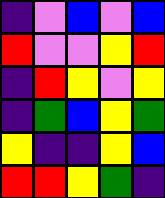[["indigo", "violet", "blue", "violet", "blue"], ["red", "violet", "violet", "yellow", "red"], ["indigo", "red", "yellow", "violet", "yellow"], ["indigo", "green", "blue", "yellow", "green"], ["yellow", "indigo", "indigo", "yellow", "blue"], ["red", "red", "yellow", "green", "indigo"]]